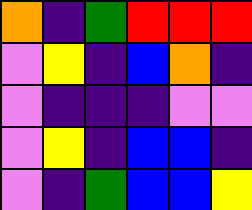[["orange", "indigo", "green", "red", "red", "red"], ["violet", "yellow", "indigo", "blue", "orange", "indigo"], ["violet", "indigo", "indigo", "indigo", "violet", "violet"], ["violet", "yellow", "indigo", "blue", "blue", "indigo"], ["violet", "indigo", "green", "blue", "blue", "yellow"]]